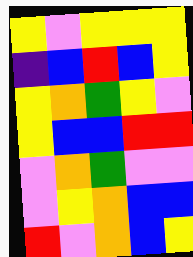[["yellow", "violet", "yellow", "yellow", "yellow"], ["indigo", "blue", "red", "blue", "yellow"], ["yellow", "orange", "green", "yellow", "violet"], ["yellow", "blue", "blue", "red", "red"], ["violet", "orange", "green", "violet", "violet"], ["violet", "yellow", "orange", "blue", "blue"], ["red", "violet", "orange", "blue", "yellow"]]